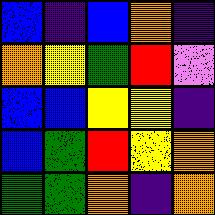[["blue", "indigo", "blue", "orange", "indigo"], ["orange", "yellow", "green", "red", "violet"], ["blue", "blue", "yellow", "yellow", "indigo"], ["blue", "green", "red", "yellow", "orange"], ["green", "green", "orange", "indigo", "orange"]]